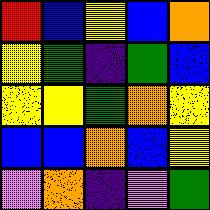[["red", "blue", "yellow", "blue", "orange"], ["yellow", "green", "indigo", "green", "blue"], ["yellow", "yellow", "green", "orange", "yellow"], ["blue", "blue", "orange", "blue", "yellow"], ["violet", "orange", "indigo", "violet", "green"]]